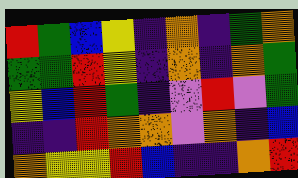[["red", "green", "blue", "yellow", "indigo", "orange", "indigo", "green", "orange"], ["green", "green", "red", "yellow", "indigo", "orange", "indigo", "orange", "green"], ["yellow", "blue", "red", "green", "indigo", "violet", "red", "violet", "green"], ["indigo", "indigo", "red", "orange", "orange", "violet", "orange", "indigo", "blue"], ["orange", "yellow", "yellow", "red", "blue", "indigo", "indigo", "orange", "red"]]